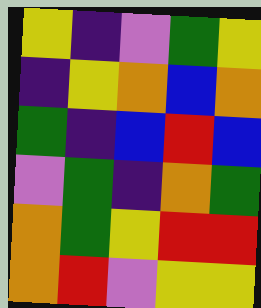[["yellow", "indigo", "violet", "green", "yellow"], ["indigo", "yellow", "orange", "blue", "orange"], ["green", "indigo", "blue", "red", "blue"], ["violet", "green", "indigo", "orange", "green"], ["orange", "green", "yellow", "red", "red"], ["orange", "red", "violet", "yellow", "yellow"]]